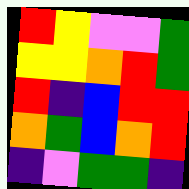[["red", "yellow", "violet", "violet", "green"], ["yellow", "yellow", "orange", "red", "green"], ["red", "indigo", "blue", "red", "red"], ["orange", "green", "blue", "orange", "red"], ["indigo", "violet", "green", "green", "indigo"]]